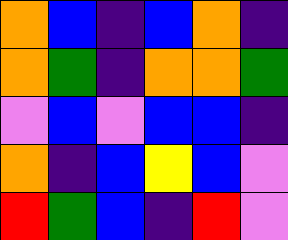[["orange", "blue", "indigo", "blue", "orange", "indigo"], ["orange", "green", "indigo", "orange", "orange", "green"], ["violet", "blue", "violet", "blue", "blue", "indigo"], ["orange", "indigo", "blue", "yellow", "blue", "violet"], ["red", "green", "blue", "indigo", "red", "violet"]]